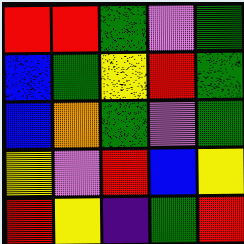[["red", "red", "green", "violet", "green"], ["blue", "green", "yellow", "red", "green"], ["blue", "orange", "green", "violet", "green"], ["yellow", "violet", "red", "blue", "yellow"], ["red", "yellow", "indigo", "green", "red"]]